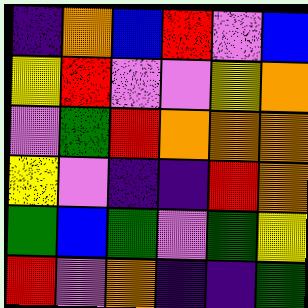[["indigo", "orange", "blue", "red", "violet", "blue"], ["yellow", "red", "violet", "violet", "yellow", "orange"], ["violet", "green", "red", "orange", "orange", "orange"], ["yellow", "violet", "indigo", "indigo", "red", "orange"], ["green", "blue", "green", "violet", "green", "yellow"], ["red", "violet", "orange", "indigo", "indigo", "green"]]